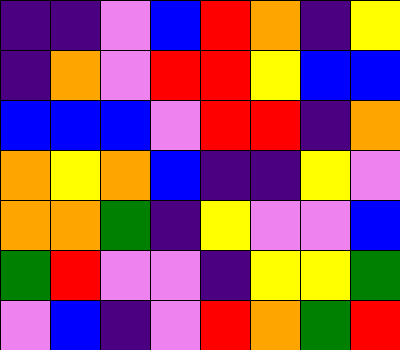[["indigo", "indigo", "violet", "blue", "red", "orange", "indigo", "yellow"], ["indigo", "orange", "violet", "red", "red", "yellow", "blue", "blue"], ["blue", "blue", "blue", "violet", "red", "red", "indigo", "orange"], ["orange", "yellow", "orange", "blue", "indigo", "indigo", "yellow", "violet"], ["orange", "orange", "green", "indigo", "yellow", "violet", "violet", "blue"], ["green", "red", "violet", "violet", "indigo", "yellow", "yellow", "green"], ["violet", "blue", "indigo", "violet", "red", "orange", "green", "red"]]